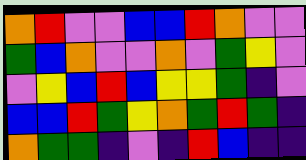[["orange", "red", "violet", "violet", "blue", "blue", "red", "orange", "violet", "violet"], ["green", "blue", "orange", "violet", "violet", "orange", "violet", "green", "yellow", "violet"], ["violet", "yellow", "blue", "red", "blue", "yellow", "yellow", "green", "indigo", "violet"], ["blue", "blue", "red", "green", "yellow", "orange", "green", "red", "green", "indigo"], ["orange", "green", "green", "indigo", "violet", "indigo", "red", "blue", "indigo", "indigo"]]